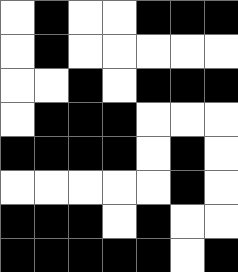[["white", "black", "white", "white", "black", "black", "black"], ["white", "black", "white", "white", "white", "white", "white"], ["white", "white", "black", "white", "black", "black", "black"], ["white", "black", "black", "black", "white", "white", "white"], ["black", "black", "black", "black", "white", "black", "white"], ["white", "white", "white", "white", "white", "black", "white"], ["black", "black", "black", "white", "black", "white", "white"], ["black", "black", "black", "black", "black", "white", "black"]]